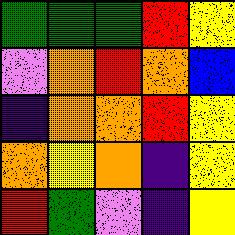[["green", "green", "green", "red", "yellow"], ["violet", "orange", "red", "orange", "blue"], ["indigo", "orange", "orange", "red", "yellow"], ["orange", "yellow", "orange", "indigo", "yellow"], ["red", "green", "violet", "indigo", "yellow"]]